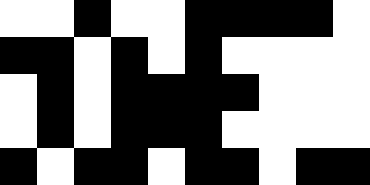[["white", "white", "black", "white", "white", "black", "black", "black", "black", "white"], ["black", "black", "white", "black", "white", "black", "white", "white", "white", "white"], ["white", "black", "white", "black", "black", "black", "black", "white", "white", "white"], ["white", "black", "white", "black", "black", "black", "white", "white", "white", "white"], ["black", "white", "black", "black", "white", "black", "black", "white", "black", "black"]]